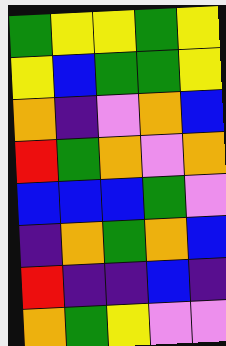[["green", "yellow", "yellow", "green", "yellow"], ["yellow", "blue", "green", "green", "yellow"], ["orange", "indigo", "violet", "orange", "blue"], ["red", "green", "orange", "violet", "orange"], ["blue", "blue", "blue", "green", "violet"], ["indigo", "orange", "green", "orange", "blue"], ["red", "indigo", "indigo", "blue", "indigo"], ["orange", "green", "yellow", "violet", "violet"]]